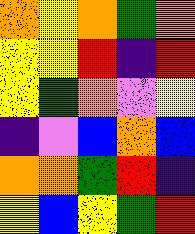[["orange", "yellow", "orange", "green", "orange"], ["yellow", "yellow", "red", "indigo", "red"], ["yellow", "green", "orange", "violet", "yellow"], ["indigo", "violet", "blue", "orange", "blue"], ["orange", "orange", "green", "red", "indigo"], ["yellow", "blue", "yellow", "green", "red"]]